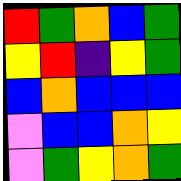[["red", "green", "orange", "blue", "green"], ["yellow", "red", "indigo", "yellow", "green"], ["blue", "orange", "blue", "blue", "blue"], ["violet", "blue", "blue", "orange", "yellow"], ["violet", "green", "yellow", "orange", "green"]]